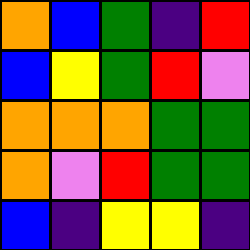[["orange", "blue", "green", "indigo", "red"], ["blue", "yellow", "green", "red", "violet"], ["orange", "orange", "orange", "green", "green"], ["orange", "violet", "red", "green", "green"], ["blue", "indigo", "yellow", "yellow", "indigo"]]